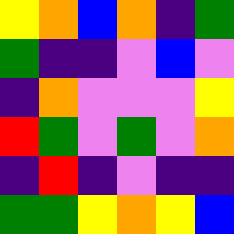[["yellow", "orange", "blue", "orange", "indigo", "green"], ["green", "indigo", "indigo", "violet", "blue", "violet"], ["indigo", "orange", "violet", "violet", "violet", "yellow"], ["red", "green", "violet", "green", "violet", "orange"], ["indigo", "red", "indigo", "violet", "indigo", "indigo"], ["green", "green", "yellow", "orange", "yellow", "blue"]]